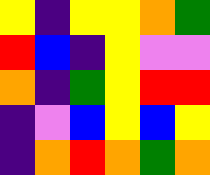[["yellow", "indigo", "yellow", "yellow", "orange", "green"], ["red", "blue", "indigo", "yellow", "violet", "violet"], ["orange", "indigo", "green", "yellow", "red", "red"], ["indigo", "violet", "blue", "yellow", "blue", "yellow"], ["indigo", "orange", "red", "orange", "green", "orange"]]